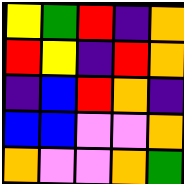[["yellow", "green", "red", "indigo", "orange"], ["red", "yellow", "indigo", "red", "orange"], ["indigo", "blue", "red", "orange", "indigo"], ["blue", "blue", "violet", "violet", "orange"], ["orange", "violet", "violet", "orange", "green"]]